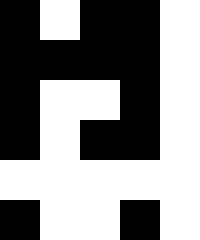[["black", "white", "black", "black", "white"], ["black", "black", "black", "black", "white"], ["black", "white", "white", "black", "white"], ["black", "white", "black", "black", "white"], ["white", "white", "white", "white", "white"], ["black", "white", "white", "black", "white"]]